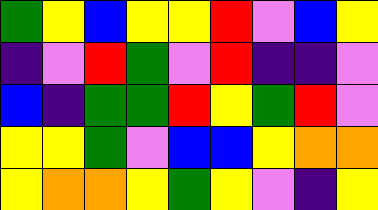[["green", "yellow", "blue", "yellow", "yellow", "red", "violet", "blue", "yellow"], ["indigo", "violet", "red", "green", "violet", "red", "indigo", "indigo", "violet"], ["blue", "indigo", "green", "green", "red", "yellow", "green", "red", "violet"], ["yellow", "yellow", "green", "violet", "blue", "blue", "yellow", "orange", "orange"], ["yellow", "orange", "orange", "yellow", "green", "yellow", "violet", "indigo", "yellow"]]